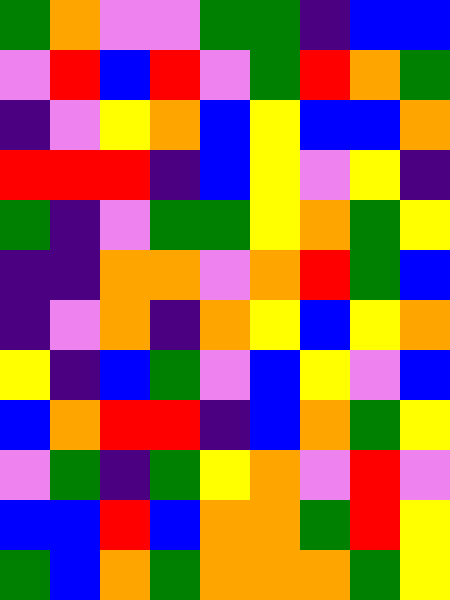[["green", "orange", "violet", "violet", "green", "green", "indigo", "blue", "blue"], ["violet", "red", "blue", "red", "violet", "green", "red", "orange", "green"], ["indigo", "violet", "yellow", "orange", "blue", "yellow", "blue", "blue", "orange"], ["red", "red", "red", "indigo", "blue", "yellow", "violet", "yellow", "indigo"], ["green", "indigo", "violet", "green", "green", "yellow", "orange", "green", "yellow"], ["indigo", "indigo", "orange", "orange", "violet", "orange", "red", "green", "blue"], ["indigo", "violet", "orange", "indigo", "orange", "yellow", "blue", "yellow", "orange"], ["yellow", "indigo", "blue", "green", "violet", "blue", "yellow", "violet", "blue"], ["blue", "orange", "red", "red", "indigo", "blue", "orange", "green", "yellow"], ["violet", "green", "indigo", "green", "yellow", "orange", "violet", "red", "violet"], ["blue", "blue", "red", "blue", "orange", "orange", "green", "red", "yellow"], ["green", "blue", "orange", "green", "orange", "orange", "orange", "green", "yellow"]]